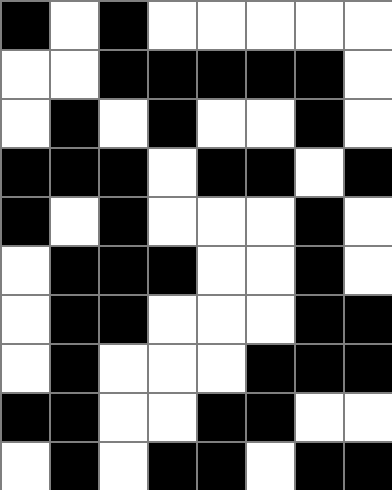[["black", "white", "black", "white", "white", "white", "white", "white"], ["white", "white", "black", "black", "black", "black", "black", "white"], ["white", "black", "white", "black", "white", "white", "black", "white"], ["black", "black", "black", "white", "black", "black", "white", "black"], ["black", "white", "black", "white", "white", "white", "black", "white"], ["white", "black", "black", "black", "white", "white", "black", "white"], ["white", "black", "black", "white", "white", "white", "black", "black"], ["white", "black", "white", "white", "white", "black", "black", "black"], ["black", "black", "white", "white", "black", "black", "white", "white"], ["white", "black", "white", "black", "black", "white", "black", "black"]]